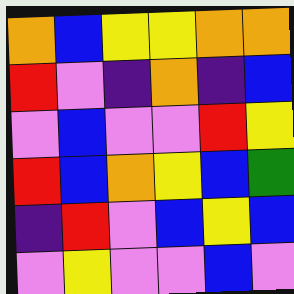[["orange", "blue", "yellow", "yellow", "orange", "orange"], ["red", "violet", "indigo", "orange", "indigo", "blue"], ["violet", "blue", "violet", "violet", "red", "yellow"], ["red", "blue", "orange", "yellow", "blue", "green"], ["indigo", "red", "violet", "blue", "yellow", "blue"], ["violet", "yellow", "violet", "violet", "blue", "violet"]]